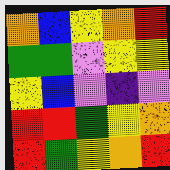[["orange", "blue", "yellow", "orange", "red"], ["green", "green", "violet", "yellow", "yellow"], ["yellow", "blue", "violet", "indigo", "violet"], ["red", "red", "green", "yellow", "orange"], ["red", "green", "yellow", "orange", "red"]]